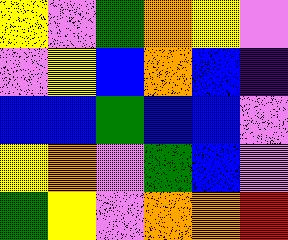[["yellow", "violet", "green", "orange", "yellow", "violet"], ["violet", "yellow", "blue", "orange", "blue", "indigo"], ["blue", "blue", "green", "blue", "blue", "violet"], ["yellow", "orange", "violet", "green", "blue", "violet"], ["green", "yellow", "violet", "orange", "orange", "red"]]